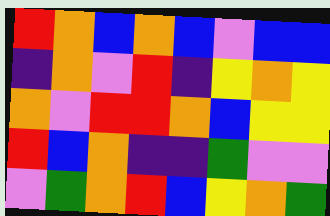[["red", "orange", "blue", "orange", "blue", "violet", "blue", "blue"], ["indigo", "orange", "violet", "red", "indigo", "yellow", "orange", "yellow"], ["orange", "violet", "red", "red", "orange", "blue", "yellow", "yellow"], ["red", "blue", "orange", "indigo", "indigo", "green", "violet", "violet"], ["violet", "green", "orange", "red", "blue", "yellow", "orange", "green"]]